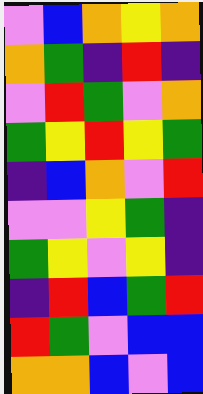[["violet", "blue", "orange", "yellow", "orange"], ["orange", "green", "indigo", "red", "indigo"], ["violet", "red", "green", "violet", "orange"], ["green", "yellow", "red", "yellow", "green"], ["indigo", "blue", "orange", "violet", "red"], ["violet", "violet", "yellow", "green", "indigo"], ["green", "yellow", "violet", "yellow", "indigo"], ["indigo", "red", "blue", "green", "red"], ["red", "green", "violet", "blue", "blue"], ["orange", "orange", "blue", "violet", "blue"]]